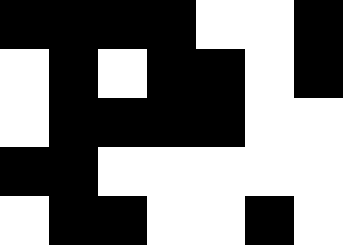[["black", "black", "black", "black", "white", "white", "black"], ["white", "black", "white", "black", "black", "white", "black"], ["white", "black", "black", "black", "black", "white", "white"], ["black", "black", "white", "white", "white", "white", "white"], ["white", "black", "black", "white", "white", "black", "white"]]